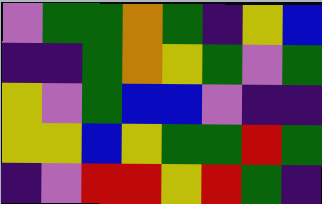[["violet", "green", "green", "orange", "green", "indigo", "yellow", "blue"], ["indigo", "indigo", "green", "orange", "yellow", "green", "violet", "green"], ["yellow", "violet", "green", "blue", "blue", "violet", "indigo", "indigo"], ["yellow", "yellow", "blue", "yellow", "green", "green", "red", "green"], ["indigo", "violet", "red", "red", "yellow", "red", "green", "indigo"]]